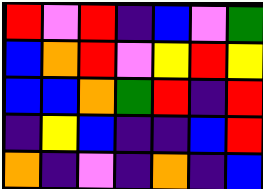[["red", "violet", "red", "indigo", "blue", "violet", "green"], ["blue", "orange", "red", "violet", "yellow", "red", "yellow"], ["blue", "blue", "orange", "green", "red", "indigo", "red"], ["indigo", "yellow", "blue", "indigo", "indigo", "blue", "red"], ["orange", "indigo", "violet", "indigo", "orange", "indigo", "blue"]]